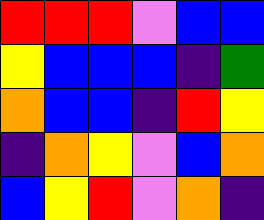[["red", "red", "red", "violet", "blue", "blue"], ["yellow", "blue", "blue", "blue", "indigo", "green"], ["orange", "blue", "blue", "indigo", "red", "yellow"], ["indigo", "orange", "yellow", "violet", "blue", "orange"], ["blue", "yellow", "red", "violet", "orange", "indigo"]]